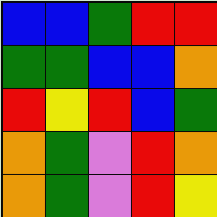[["blue", "blue", "green", "red", "red"], ["green", "green", "blue", "blue", "orange"], ["red", "yellow", "red", "blue", "green"], ["orange", "green", "violet", "red", "orange"], ["orange", "green", "violet", "red", "yellow"]]